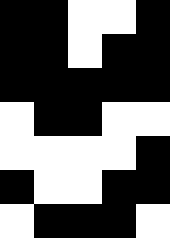[["black", "black", "white", "white", "black"], ["black", "black", "white", "black", "black"], ["black", "black", "black", "black", "black"], ["white", "black", "black", "white", "white"], ["white", "white", "white", "white", "black"], ["black", "white", "white", "black", "black"], ["white", "black", "black", "black", "white"]]